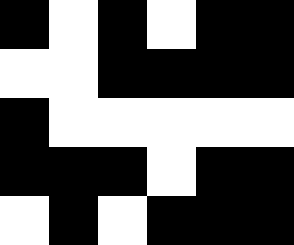[["black", "white", "black", "white", "black", "black"], ["white", "white", "black", "black", "black", "black"], ["black", "white", "white", "white", "white", "white"], ["black", "black", "black", "white", "black", "black"], ["white", "black", "white", "black", "black", "black"]]